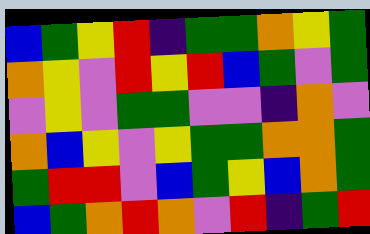[["blue", "green", "yellow", "red", "indigo", "green", "green", "orange", "yellow", "green"], ["orange", "yellow", "violet", "red", "yellow", "red", "blue", "green", "violet", "green"], ["violet", "yellow", "violet", "green", "green", "violet", "violet", "indigo", "orange", "violet"], ["orange", "blue", "yellow", "violet", "yellow", "green", "green", "orange", "orange", "green"], ["green", "red", "red", "violet", "blue", "green", "yellow", "blue", "orange", "green"], ["blue", "green", "orange", "red", "orange", "violet", "red", "indigo", "green", "red"]]